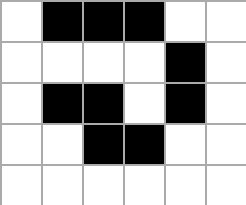[["white", "black", "black", "black", "white", "white"], ["white", "white", "white", "white", "black", "white"], ["white", "black", "black", "white", "black", "white"], ["white", "white", "black", "black", "white", "white"], ["white", "white", "white", "white", "white", "white"]]